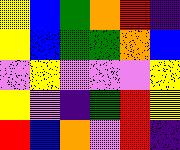[["yellow", "blue", "green", "orange", "red", "indigo"], ["yellow", "blue", "green", "green", "orange", "blue"], ["violet", "yellow", "violet", "violet", "violet", "yellow"], ["yellow", "violet", "indigo", "green", "red", "yellow"], ["red", "blue", "orange", "violet", "red", "indigo"]]